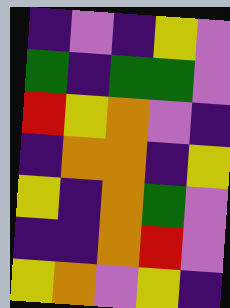[["indigo", "violet", "indigo", "yellow", "violet"], ["green", "indigo", "green", "green", "violet"], ["red", "yellow", "orange", "violet", "indigo"], ["indigo", "orange", "orange", "indigo", "yellow"], ["yellow", "indigo", "orange", "green", "violet"], ["indigo", "indigo", "orange", "red", "violet"], ["yellow", "orange", "violet", "yellow", "indigo"]]